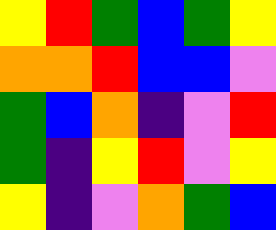[["yellow", "red", "green", "blue", "green", "yellow"], ["orange", "orange", "red", "blue", "blue", "violet"], ["green", "blue", "orange", "indigo", "violet", "red"], ["green", "indigo", "yellow", "red", "violet", "yellow"], ["yellow", "indigo", "violet", "orange", "green", "blue"]]